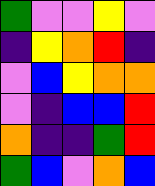[["green", "violet", "violet", "yellow", "violet"], ["indigo", "yellow", "orange", "red", "indigo"], ["violet", "blue", "yellow", "orange", "orange"], ["violet", "indigo", "blue", "blue", "red"], ["orange", "indigo", "indigo", "green", "red"], ["green", "blue", "violet", "orange", "blue"]]